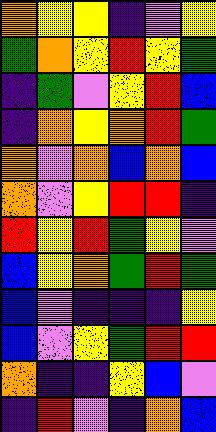[["orange", "yellow", "yellow", "indigo", "violet", "yellow"], ["green", "orange", "yellow", "red", "yellow", "green"], ["indigo", "green", "violet", "yellow", "red", "blue"], ["indigo", "orange", "yellow", "orange", "red", "green"], ["orange", "violet", "orange", "blue", "orange", "blue"], ["orange", "violet", "yellow", "red", "red", "indigo"], ["red", "yellow", "red", "green", "yellow", "violet"], ["blue", "yellow", "orange", "green", "red", "green"], ["blue", "violet", "indigo", "indigo", "indigo", "yellow"], ["blue", "violet", "yellow", "green", "red", "red"], ["orange", "indigo", "indigo", "yellow", "blue", "violet"], ["indigo", "red", "violet", "indigo", "orange", "blue"]]